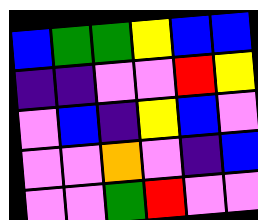[["blue", "green", "green", "yellow", "blue", "blue"], ["indigo", "indigo", "violet", "violet", "red", "yellow"], ["violet", "blue", "indigo", "yellow", "blue", "violet"], ["violet", "violet", "orange", "violet", "indigo", "blue"], ["violet", "violet", "green", "red", "violet", "violet"]]